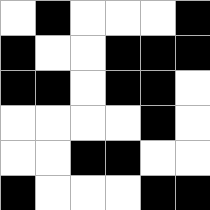[["white", "black", "white", "white", "white", "black"], ["black", "white", "white", "black", "black", "black"], ["black", "black", "white", "black", "black", "white"], ["white", "white", "white", "white", "black", "white"], ["white", "white", "black", "black", "white", "white"], ["black", "white", "white", "white", "black", "black"]]